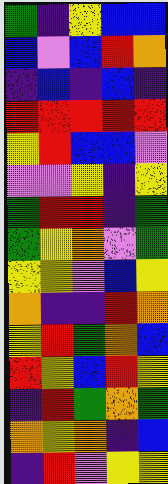[["green", "indigo", "yellow", "blue", "blue"], ["blue", "violet", "blue", "red", "orange"], ["indigo", "blue", "indigo", "blue", "indigo"], ["red", "red", "red", "red", "red"], ["yellow", "red", "blue", "blue", "violet"], ["violet", "violet", "yellow", "indigo", "yellow"], ["green", "red", "red", "indigo", "green"], ["green", "yellow", "orange", "violet", "green"], ["yellow", "yellow", "violet", "blue", "yellow"], ["orange", "indigo", "indigo", "red", "orange"], ["yellow", "red", "green", "orange", "blue"], ["red", "yellow", "blue", "red", "yellow"], ["indigo", "red", "green", "orange", "green"], ["orange", "yellow", "orange", "indigo", "blue"], ["indigo", "red", "violet", "yellow", "yellow"]]